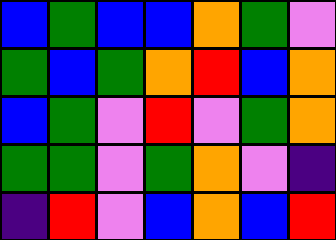[["blue", "green", "blue", "blue", "orange", "green", "violet"], ["green", "blue", "green", "orange", "red", "blue", "orange"], ["blue", "green", "violet", "red", "violet", "green", "orange"], ["green", "green", "violet", "green", "orange", "violet", "indigo"], ["indigo", "red", "violet", "blue", "orange", "blue", "red"]]